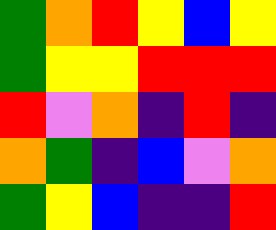[["green", "orange", "red", "yellow", "blue", "yellow"], ["green", "yellow", "yellow", "red", "red", "red"], ["red", "violet", "orange", "indigo", "red", "indigo"], ["orange", "green", "indigo", "blue", "violet", "orange"], ["green", "yellow", "blue", "indigo", "indigo", "red"]]